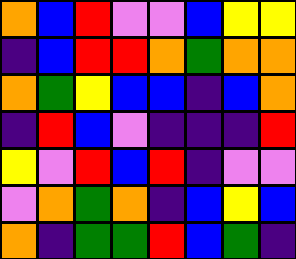[["orange", "blue", "red", "violet", "violet", "blue", "yellow", "yellow"], ["indigo", "blue", "red", "red", "orange", "green", "orange", "orange"], ["orange", "green", "yellow", "blue", "blue", "indigo", "blue", "orange"], ["indigo", "red", "blue", "violet", "indigo", "indigo", "indigo", "red"], ["yellow", "violet", "red", "blue", "red", "indigo", "violet", "violet"], ["violet", "orange", "green", "orange", "indigo", "blue", "yellow", "blue"], ["orange", "indigo", "green", "green", "red", "blue", "green", "indigo"]]